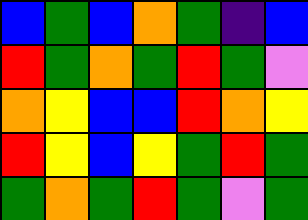[["blue", "green", "blue", "orange", "green", "indigo", "blue"], ["red", "green", "orange", "green", "red", "green", "violet"], ["orange", "yellow", "blue", "blue", "red", "orange", "yellow"], ["red", "yellow", "blue", "yellow", "green", "red", "green"], ["green", "orange", "green", "red", "green", "violet", "green"]]